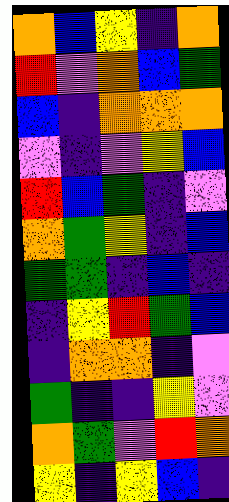[["orange", "blue", "yellow", "indigo", "orange"], ["red", "violet", "orange", "blue", "green"], ["blue", "indigo", "orange", "orange", "orange"], ["violet", "indigo", "violet", "yellow", "blue"], ["red", "blue", "green", "indigo", "violet"], ["orange", "green", "yellow", "indigo", "blue"], ["green", "green", "indigo", "blue", "indigo"], ["indigo", "yellow", "red", "green", "blue"], ["indigo", "orange", "orange", "indigo", "violet"], ["green", "indigo", "indigo", "yellow", "violet"], ["orange", "green", "violet", "red", "orange"], ["yellow", "indigo", "yellow", "blue", "indigo"]]